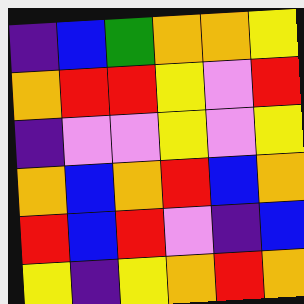[["indigo", "blue", "green", "orange", "orange", "yellow"], ["orange", "red", "red", "yellow", "violet", "red"], ["indigo", "violet", "violet", "yellow", "violet", "yellow"], ["orange", "blue", "orange", "red", "blue", "orange"], ["red", "blue", "red", "violet", "indigo", "blue"], ["yellow", "indigo", "yellow", "orange", "red", "orange"]]